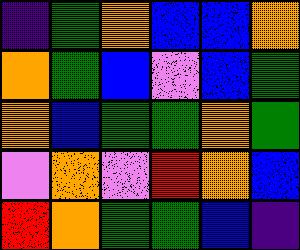[["indigo", "green", "orange", "blue", "blue", "orange"], ["orange", "green", "blue", "violet", "blue", "green"], ["orange", "blue", "green", "green", "orange", "green"], ["violet", "orange", "violet", "red", "orange", "blue"], ["red", "orange", "green", "green", "blue", "indigo"]]